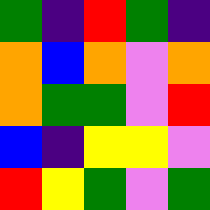[["green", "indigo", "red", "green", "indigo"], ["orange", "blue", "orange", "violet", "orange"], ["orange", "green", "green", "violet", "red"], ["blue", "indigo", "yellow", "yellow", "violet"], ["red", "yellow", "green", "violet", "green"]]